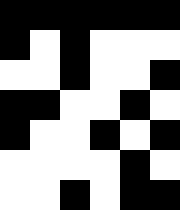[["black", "black", "black", "black", "black", "black"], ["black", "white", "black", "white", "white", "white"], ["white", "white", "black", "white", "white", "black"], ["black", "black", "white", "white", "black", "white"], ["black", "white", "white", "black", "white", "black"], ["white", "white", "white", "white", "black", "white"], ["white", "white", "black", "white", "black", "black"]]